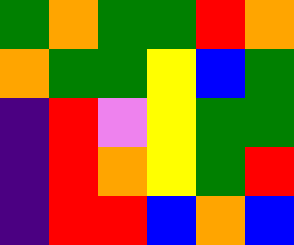[["green", "orange", "green", "green", "red", "orange"], ["orange", "green", "green", "yellow", "blue", "green"], ["indigo", "red", "violet", "yellow", "green", "green"], ["indigo", "red", "orange", "yellow", "green", "red"], ["indigo", "red", "red", "blue", "orange", "blue"]]